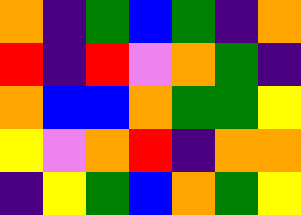[["orange", "indigo", "green", "blue", "green", "indigo", "orange"], ["red", "indigo", "red", "violet", "orange", "green", "indigo"], ["orange", "blue", "blue", "orange", "green", "green", "yellow"], ["yellow", "violet", "orange", "red", "indigo", "orange", "orange"], ["indigo", "yellow", "green", "blue", "orange", "green", "yellow"]]